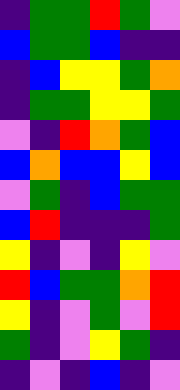[["indigo", "green", "green", "red", "green", "violet"], ["blue", "green", "green", "blue", "indigo", "indigo"], ["indigo", "blue", "yellow", "yellow", "green", "orange"], ["indigo", "green", "green", "yellow", "yellow", "green"], ["violet", "indigo", "red", "orange", "green", "blue"], ["blue", "orange", "blue", "blue", "yellow", "blue"], ["violet", "green", "indigo", "blue", "green", "green"], ["blue", "red", "indigo", "indigo", "indigo", "green"], ["yellow", "indigo", "violet", "indigo", "yellow", "violet"], ["red", "blue", "green", "green", "orange", "red"], ["yellow", "indigo", "violet", "green", "violet", "red"], ["green", "indigo", "violet", "yellow", "green", "indigo"], ["indigo", "violet", "indigo", "blue", "indigo", "violet"]]